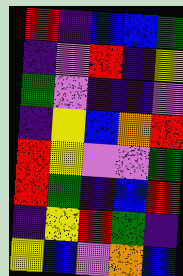[["red", "indigo", "blue", "blue", "green"], ["indigo", "violet", "red", "indigo", "yellow"], ["green", "violet", "indigo", "indigo", "violet"], ["indigo", "yellow", "blue", "orange", "red"], ["red", "yellow", "violet", "violet", "green"], ["red", "green", "indigo", "blue", "red"], ["indigo", "yellow", "red", "green", "indigo"], ["yellow", "blue", "violet", "orange", "blue"]]